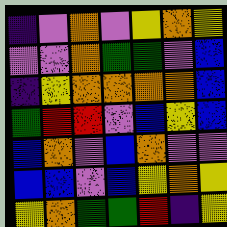[["indigo", "violet", "orange", "violet", "yellow", "orange", "yellow"], ["violet", "violet", "orange", "green", "green", "violet", "blue"], ["indigo", "yellow", "orange", "orange", "orange", "orange", "blue"], ["green", "red", "red", "violet", "blue", "yellow", "blue"], ["blue", "orange", "violet", "blue", "orange", "violet", "violet"], ["blue", "blue", "violet", "blue", "yellow", "orange", "yellow"], ["yellow", "orange", "green", "green", "red", "indigo", "yellow"]]